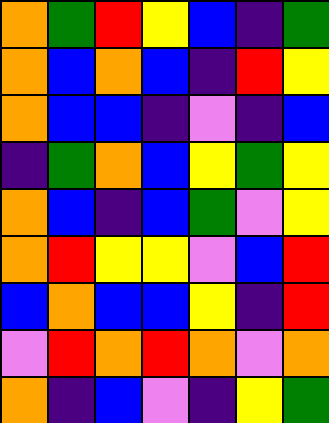[["orange", "green", "red", "yellow", "blue", "indigo", "green"], ["orange", "blue", "orange", "blue", "indigo", "red", "yellow"], ["orange", "blue", "blue", "indigo", "violet", "indigo", "blue"], ["indigo", "green", "orange", "blue", "yellow", "green", "yellow"], ["orange", "blue", "indigo", "blue", "green", "violet", "yellow"], ["orange", "red", "yellow", "yellow", "violet", "blue", "red"], ["blue", "orange", "blue", "blue", "yellow", "indigo", "red"], ["violet", "red", "orange", "red", "orange", "violet", "orange"], ["orange", "indigo", "blue", "violet", "indigo", "yellow", "green"]]